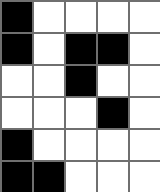[["black", "white", "white", "white", "white"], ["black", "white", "black", "black", "white"], ["white", "white", "black", "white", "white"], ["white", "white", "white", "black", "white"], ["black", "white", "white", "white", "white"], ["black", "black", "white", "white", "white"]]